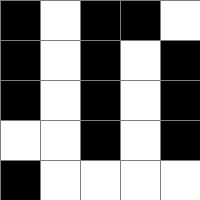[["black", "white", "black", "black", "white"], ["black", "white", "black", "white", "black"], ["black", "white", "black", "white", "black"], ["white", "white", "black", "white", "black"], ["black", "white", "white", "white", "white"]]